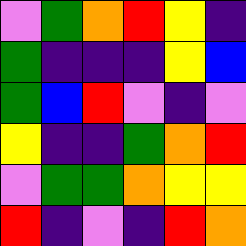[["violet", "green", "orange", "red", "yellow", "indigo"], ["green", "indigo", "indigo", "indigo", "yellow", "blue"], ["green", "blue", "red", "violet", "indigo", "violet"], ["yellow", "indigo", "indigo", "green", "orange", "red"], ["violet", "green", "green", "orange", "yellow", "yellow"], ["red", "indigo", "violet", "indigo", "red", "orange"]]